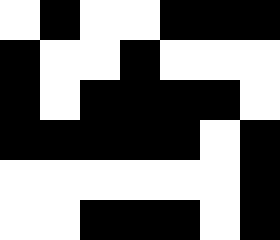[["white", "black", "white", "white", "black", "black", "black"], ["black", "white", "white", "black", "white", "white", "white"], ["black", "white", "black", "black", "black", "black", "white"], ["black", "black", "black", "black", "black", "white", "black"], ["white", "white", "white", "white", "white", "white", "black"], ["white", "white", "black", "black", "black", "white", "black"]]